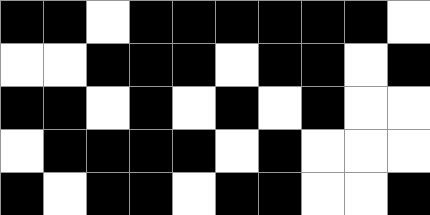[["black", "black", "white", "black", "black", "black", "black", "black", "black", "white"], ["white", "white", "black", "black", "black", "white", "black", "black", "white", "black"], ["black", "black", "white", "black", "white", "black", "white", "black", "white", "white"], ["white", "black", "black", "black", "black", "white", "black", "white", "white", "white"], ["black", "white", "black", "black", "white", "black", "black", "white", "white", "black"]]